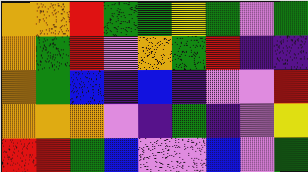[["orange", "orange", "red", "green", "green", "yellow", "green", "violet", "green"], ["orange", "green", "red", "violet", "orange", "green", "red", "indigo", "indigo"], ["orange", "green", "blue", "indigo", "blue", "indigo", "violet", "violet", "red"], ["orange", "orange", "orange", "violet", "indigo", "green", "indigo", "violet", "yellow"], ["red", "red", "green", "blue", "violet", "violet", "blue", "violet", "green"]]